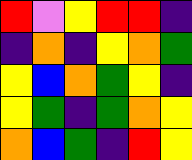[["red", "violet", "yellow", "red", "red", "indigo"], ["indigo", "orange", "indigo", "yellow", "orange", "green"], ["yellow", "blue", "orange", "green", "yellow", "indigo"], ["yellow", "green", "indigo", "green", "orange", "yellow"], ["orange", "blue", "green", "indigo", "red", "yellow"]]